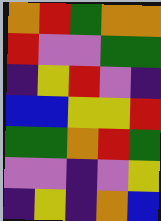[["orange", "red", "green", "orange", "orange"], ["red", "violet", "violet", "green", "green"], ["indigo", "yellow", "red", "violet", "indigo"], ["blue", "blue", "yellow", "yellow", "red"], ["green", "green", "orange", "red", "green"], ["violet", "violet", "indigo", "violet", "yellow"], ["indigo", "yellow", "indigo", "orange", "blue"]]